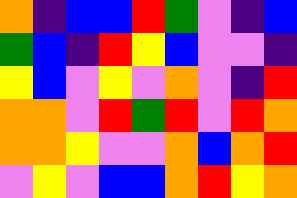[["orange", "indigo", "blue", "blue", "red", "green", "violet", "indigo", "blue"], ["green", "blue", "indigo", "red", "yellow", "blue", "violet", "violet", "indigo"], ["yellow", "blue", "violet", "yellow", "violet", "orange", "violet", "indigo", "red"], ["orange", "orange", "violet", "red", "green", "red", "violet", "red", "orange"], ["orange", "orange", "yellow", "violet", "violet", "orange", "blue", "orange", "red"], ["violet", "yellow", "violet", "blue", "blue", "orange", "red", "yellow", "orange"]]